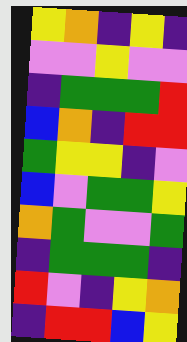[["yellow", "orange", "indigo", "yellow", "indigo"], ["violet", "violet", "yellow", "violet", "violet"], ["indigo", "green", "green", "green", "red"], ["blue", "orange", "indigo", "red", "red"], ["green", "yellow", "yellow", "indigo", "violet"], ["blue", "violet", "green", "green", "yellow"], ["orange", "green", "violet", "violet", "green"], ["indigo", "green", "green", "green", "indigo"], ["red", "violet", "indigo", "yellow", "orange"], ["indigo", "red", "red", "blue", "yellow"]]